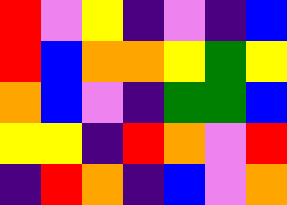[["red", "violet", "yellow", "indigo", "violet", "indigo", "blue"], ["red", "blue", "orange", "orange", "yellow", "green", "yellow"], ["orange", "blue", "violet", "indigo", "green", "green", "blue"], ["yellow", "yellow", "indigo", "red", "orange", "violet", "red"], ["indigo", "red", "orange", "indigo", "blue", "violet", "orange"]]